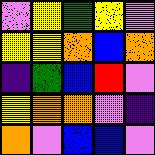[["violet", "yellow", "green", "yellow", "violet"], ["yellow", "yellow", "orange", "blue", "orange"], ["indigo", "green", "blue", "red", "violet"], ["yellow", "orange", "orange", "violet", "indigo"], ["orange", "violet", "blue", "blue", "violet"]]